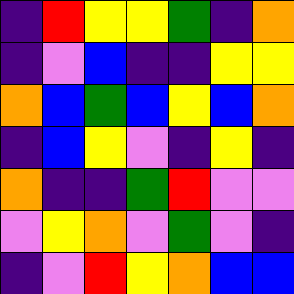[["indigo", "red", "yellow", "yellow", "green", "indigo", "orange"], ["indigo", "violet", "blue", "indigo", "indigo", "yellow", "yellow"], ["orange", "blue", "green", "blue", "yellow", "blue", "orange"], ["indigo", "blue", "yellow", "violet", "indigo", "yellow", "indigo"], ["orange", "indigo", "indigo", "green", "red", "violet", "violet"], ["violet", "yellow", "orange", "violet", "green", "violet", "indigo"], ["indigo", "violet", "red", "yellow", "orange", "blue", "blue"]]